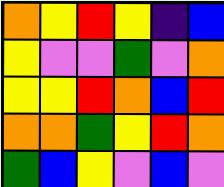[["orange", "yellow", "red", "yellow", "indigo", "blue"], ["yellow", "violet", "violet", "green", "violet", "orange"], ["yellow", "yellow", "red", "orange", "blue", "red"], ["orange", "orange", "green", "yellow", "red", "orange"], ["green", "blue", "yellow", "violet", "blue", "violet"]]